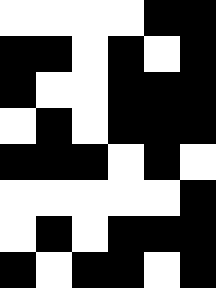[["white", "white", "white", "white", "black", "black"], ["black", "black", "white", "black", "white", "black"], ["black", "white", "white", "black", "black", "black"], ["white", "black", "white", "black", "black", "black"], ["black", "black", "black", "white", "black", "white"], ["white", "white", "white", "white", "white", "black"], ["white", "black", "white", "black", "black", "black"], ["black", "white", "black", "black", "white", "black"]]